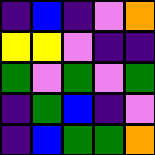[["indigo", "blue", "indigo", "violet", "orange"], ["yellow", "yellow", "violet", "indigo", "indigo"], ["green", "violet", "green", "violet", "green"], ["indigo", "green", "blue", "indigo", "violet"], ["indigo", "blue", "green", "green", "orange"]]